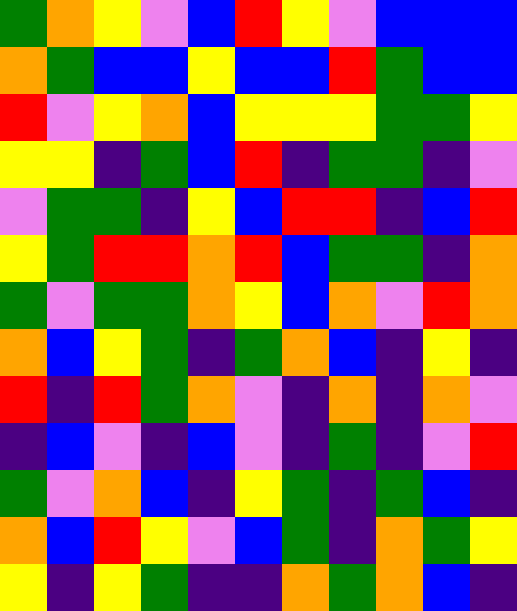[["green", "orange", "yellow", "violet", "blue", "red", "yellow", "violet", "blue", "blue", "blue"], ["orange", "green", "blue", "blue", "yellow", "blue", "blue", "red", "green", "blue", "blue"], ["red", "violet", "yellow", "orange", "blue", "yellow", "yellow", "yellow", "green", "green", "yellow"], ["yellow", "yellow", "indigo", "green", "blue", "red", "indigo", "green", "green", "indigo", "violet"], ["violet", "green", "green", "indigo", "yellow", "blue", "red", "red", "indigo", "blue", "red"], ["yellow", "green", "red", "red", "orange", "red", "blue", "green", "green", "indigo", "orange"], ["green", "violet", "green", "green", "orange", "yellow", "blue", "orange", "violet", "red", "orange"], ["orange", "blue", "yellow", "green", "indigo", "green", "orange", "blue", "indigo", "yellow", "indigo"], ["red", "indigo", "red", "green", "orange", "violet", "indigo", "orange", "indigo", "orange", "violet"], ["indigo", "blue", "violet", "indigo", "blue", "violet", "indigo", "green", "indigo", "violet", "red"], ["green", "violet", "orange", "blue", "indigo", "yellow", "green", "indigo", "green", "blue", "indigo"], ["orange", "blue", "red", "yellow", "violet", "blue", "green", "indigo", "orange", "green", "yellow"], ["yellow", "indigo", "yellow", "green", "indigo", "indigo", "orange", "green", "orange", "blue", "indigo"]]